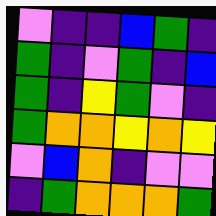[["violet", "indigo", "indigo", "blue", "green", "indigo"], ["green", "indigo", "violet", "green", "indigo", "blue"], ["green", "indigo", "yellow", "green", "violet", "indigo"], ["green", "orange", "orange", "yellow", "orange", "yellow"], ["violet", "blue", "orange", "indigo", "violet", "violet"], ["indigo", "green", "orange", "orange", "orange", "green"]]